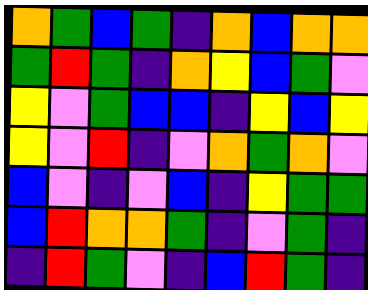[["orange", "green", "blue", "green", "indigo", "orange", "blue", "orange", "orange"], ["green", "red", "green", "indigo", "orange", "yellow", "blue", "green", "violet"], ["yellow", "violet", "green", "blue", "blue", "indigo", "yellow", "blue", "yellow"], ["yellow", "violet", "red", "indigo", "violet", "orange", "green", "orange", "violet"], ["blue", "violet", "indigo", "violet", "blue", "indigo", "yellow", "green", "green"], ["blue", "red", "orange", "orange", "green", "indigo", "violet", "green", "indigo"], ["indigo", "red", "green", "violet", "indigo", "blue", "red", "green", "indigo"]]